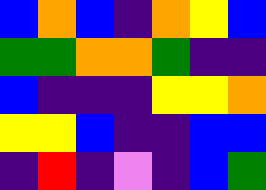[["blue", "orange", "blue", "indigo", "orange", "yellow", "blue"], ["green", "green", "orange", "orange", "green", "indigo", "indigo"], ["blue", "indigo", "indigo", "indigo", "yellow", "yellow", "orange"], ["yellow", "yellow", "blue", "indigo", "indigo", "blue", "blue"], ["indigo", "red", "indigo", "violet", "indigo", "blue", "green"]]